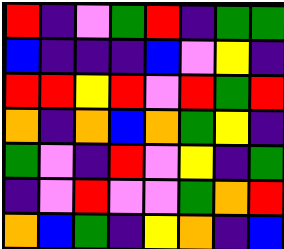[["red", "indigo", "violet", "green", "red", "indigo", "green", "green"], ["blue", "indigo", "indigo", "indigo", "blue", "violet", "yellow", "indigo"], ["red", "red", "yellow", "red", "violet", "red", "green", "red"], ["orange", "indigo", "orange", "blue", "orange", "green", "yellow", "indigo"], ["green", "violet", "indigo", "red", "violet", "yellow", "indigo", "green"], ["indigo", "violet", "red", "violet", "violet", "green", "orange", "red"], ["orange", "blue", "green", "indigo", "yellow", "orange", "indigo", "blue"]]